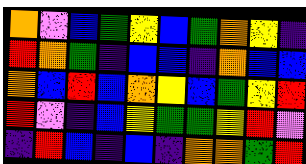[["orange", "violet", "blue", "green", "yellow", "blue", "green", "orange", "yellow", "indigo"], ["red", "orange", "green", "indigo", "blue", "blue", "indigo", "orange", "blue", "blue"], ["orange", "blue", "red", "blue", "orange", "yellow", "blue", "green", "yellow", "red"], ["red", "violet", "indigo", "blue", "yellow", "green", "green", "yellow", "red", "violet"], ["indigo", "red", "blue", "indigo", "blue", "indigo", "orange", "orange", "green", "red"]]